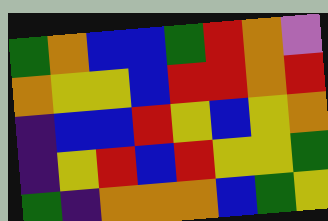[["green", "orange", "blue", "blue", "green", "red", "orange", "violet"], ["orange", "yellow", "yellow", "blue", "red", "red", "orange", "red"], ["indigo", "blue", "blue", "red", "yellow", "blue", "yellow", "orange"], ["indigo", "yellow", "red", "blue", "red", "yellow", "yellow", "green"], ["green", "indigo", "orange", "orange", "orange", "blue", "green", "yellow"]]